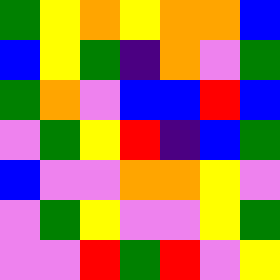[["green", "yellow", "orange", "yellow", "orange", "orange", "blue"], ["blue", "yellow", "green", "indigo", "orange", "violet", "green"], ["green", "orange", "violet", "blue", "blue", "red", "blue"], ["violet", "green", "yellow", "red", "indigo", "blue", "green"], ["blue", "violet", "violet", "orange", "orange", "yellow", "violet"], ["violet", "green", "yellow", "violet", "violet", "yellow", "green"], ["violet", "violet", "red", "green", "red", "violet", "yellow"]]